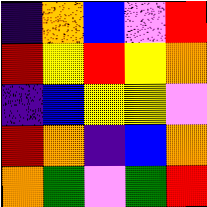[["indigo", "orange", "blue", "violet", "red"], ["red", "yellow", "red", "yellow", "orange"], ["indigo", "blue", "yellow", "yellow", "violet"], ["red", "orange", "indigo", "blue", "orange"], ["orange", "green", "violet", "green", "red"]]